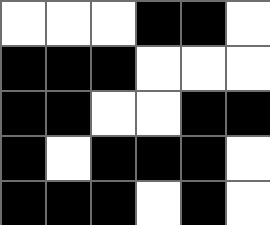[["white", "white", "white", "black", "black", "white"], ["black", "black", "black", "white", "white", "white"], ["black", "black", "white", "white", "black", "black"], ["black", "white", "black", "black", "black", "white"], ["black", "black", "black", "white", "black", "white"]]